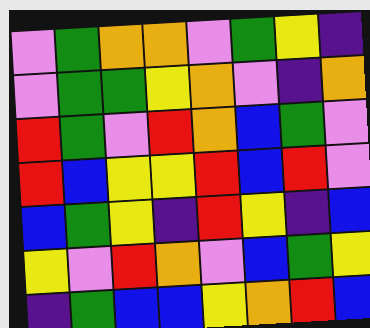[["violet", "green", "orange", "orange", "violet", "green", "yellow", "indigo"], ["violet", "green", "green", "yellow", "orange", "violet", "indigo", "orange"], ["red", "green", "violet", "red", "orange", "blue", "green", "violet"], ["red", "blue", "yellow", "yellow", "red", "blue", "red", "violet"], ["blue", "green", "yellow", "indigo", "red", "yellow", "indigo", "blue"], ["yellow", "violet", "red", "orange", "violet", "blue", "green", "yellow"], ["indigo", "green", "blue", "blue", "yellow", "orange", "red", "blue"]]